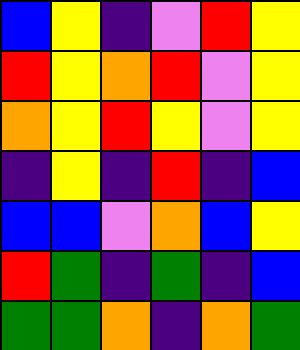[["blue", "yellow", "indigo", "violet", "red", "yellow"], ["red", "yellow", "orange", "red", "violet", "yellow"], ["orange", "yellow", "red", "yellow", "violet", "yellow"], ["indigo", "yellow", "indigo", "red", "indigo", "blue"], ["blue", "blue", "violet", "orange", "blue", "yellow"], ["red", "green", "indigo", "green", "indigo", "blue"], ["green", "green", "orange", "indigo", "orange", "green"]]